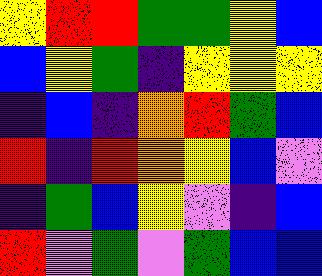[["yellow", "red", "red", "green", "green", "yellow", "blue"], ["blue", "yellow", "green", "indigo", "yellow", "yellow", "yellow"], ["indigo", "blue", "indigo", "orange", "red", "green", "blue"], ["red", "indigo", "red", "orange", "yellow", "blue", "violet"], ["indigo", "green", "blue", "yellow", "violet", "indigo", "blue"], ["red", "violet", "green", "violet", "green", "blue", "blue"]]